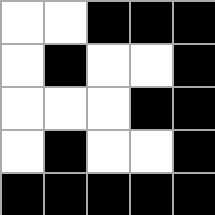[["white", "white", "black", "black", "black"], ["white", "black", "white", "white", "black"], ["white", "white", "white", "black", "black"], ["white", "black", "white", "white", "black"], ["black", "black", "black", "black", "black"]]